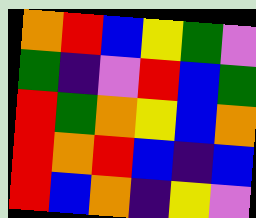[["orange", "red", "blue", "yellow", "green", "violet"], ["green", "indigo", "violet", "red", "blue", "green"], ["red", "green", "orange", "yellow", "blue", "orange"], ["red", "orange", "red", "blue", "indigo", "blue"], ["red", "blue", "orange", "indigo", "yellow", "violet"]]